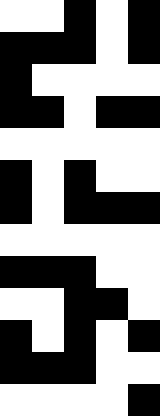[["white", "white", "black", "white", "black"], ["black", "black", "black", "white", "black"], ["black", "white", "white", "white", "white"], ["black", "black", "white", "black", "black"], ["white", "white", "white", "white", "white"], ["black", "white", "black", "white", "white"], ["black", "white", "black", "black", "black"], ["white", "white", "white", "white", "white"], ["black", "black", "black", "white", "white"], ["white", "white", "black", "black", "white"], ["black", "white", "black", "white", "black"], ["black", "black", "black", "white", "white"], ["white", "white", "white", "white", "black"]]